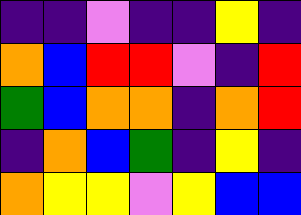[["indigo", "indigo", "violet", "indigo", "indigo", "yellow", "indigo"], ["orange", "blue", "red", "red", "violet", "indigo", "red"], ["green", "blue", "orange", "orange", "indigo", "orange", "red"], ["indigo", "orange", "blue", "green", "indigo", "yellow", "indigo"], ["orange", "yellow", "yellow", "violet", "yellow", "blue", "blue"]]